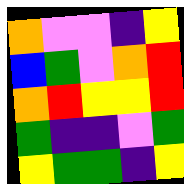[["orange", "violet", "violet", "indigo", "yellow"], ["blue", "green", "violet", "orange", "red"], ["orange", "red", "yellow", "yellow", "red"], ["green", "indigo", "indigo", "violet", "green"], ["yellow", "green", "green", "indigo", "yellow"]]